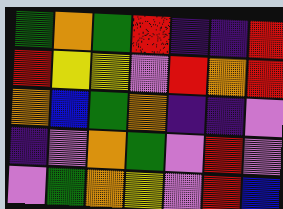[["green", "orange", "green", "red", "indigo", "indigo", "red"], ["red", "yellow", "yellow", "violet", "red", "orange", "red"], ["orange", "blue", "green", "orange", "indigo", "indigo", "violet"], ["indigo", "violet", "orange", "green", "violet", "red", "violet"], ["violet", "green", "orange", "yellow", "violet", "red", "blue"]]